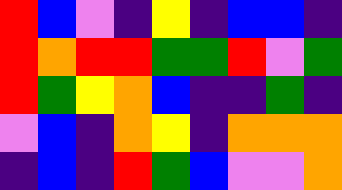[["red", "blue", "violet", "indigo", "yellow", "indigo", "blue", "blue", "indigo"], ["red", "orange", "red", "red", "green", "green", "red", "violet", "green"], ["red", "green", "yellow", "orange", "blue", "indigo", "indigo", "green", "indigo"], ["violet", "blue", "indigo", "orange", "yellow", "indigo", "orange", "orange", "orange"], ["indigo", "blue", "indigo", "red", "green", "blue", "violet", "violet", "orange"]]